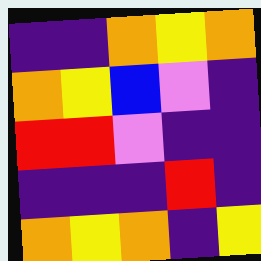[["indigo", "indigo", "orange", "yellow", "orange"], ["orange", "yellow", "blue", "violet", "indigo"], ["red", "red", "violet", "indigo", "indigo"], ["indigo", "indigo", "indigo", "red", "indigo"], ["orange", "yellow", "orange", "indigo", "yellow"]]